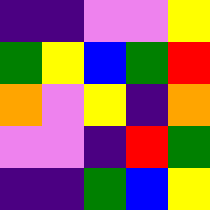[["indigo", "indigo", "violet", "violet", "yellow"], ["green", "yellow", "blue", "green", "red"], ["orange", "violet", "yellow", "indigo", "orange"], ["violet", "violet", "indigo", "red", "green"], ["indigo", "indigo", "green", "blue", "yellow"]]